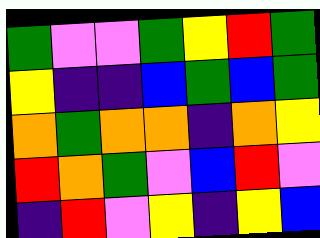[["green", "violet", "violet", "green", "yellow", "red", "green"], ["yellow", "indigo", "indigo", "blue", "green", "blue", "green"], ["orange", "green", "orange", "orange", "indigo", "orange", "yellow"], ["red", "orange", "green", "violet", "blue", "red", "violet"], ["indigo", "red", "violet", "yellow", "indigo", "yellow", "blue"]]